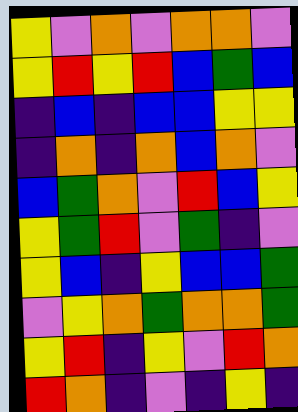[["yellow", "violet", "orange", "violet", "orange", "orange", "violet"], ["yellow", "red", "yellow", "red", "blue", "green", "blue"], ["indigo", "blue", "indigo", "blue", "blue", "yellow", "yellow"], ["indigo", "orange", "indigo", "orange", "blue", "orange", "violet"], ["blue", "green", "orange", "violet", "red", "blue", "yellow"], ["yellow", "green", "red", "violet", "green", "indigo", "violet"], ["yellow", "blue", "indigo", "yellow", "blue", "blue", "green"], ["violet", "yellow", "orange", "green", "orange", "orange", "green"], ["yellow", "red", "indigo", "yellow", "violet", "red", "orange"], ["red", "orange", "indigo", "violet", "indigo", "yellow", "indigo"]]